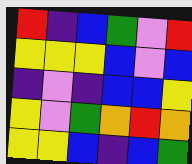[["red", "indigo", "blue", "green", "violet", "red"], ["yellow", "yellow", "yellow", "blue", "violet", "blue"], ["indigo", "violet", "indigo", "blue", "blue", "yellow"], ["yellow", "violet", "green", "orange", "red", "orange"], ["yellow", "yellow", "blue", "indigo", "blue", "green"]]